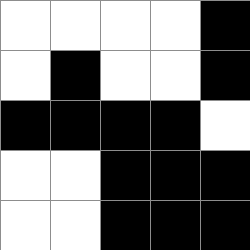[["white", "white", "white", "white", "black"], ["white", "black", "white", "white", "black"], ["black", "black", "black", "black", "white"], ["white", "white", "black", "black", "black"], ["white", "white", "black", "black", "black"]]